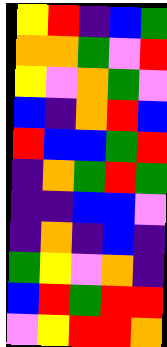[["yellow", "red", "indigo", "blue", "green"], ["orange", "orange", "green", "violet", "red"], ["yellow", "violet", "orange", "green", "violet"], ["blue", "indigo", "orange", "red", "blue"], ["red", "blue", "blue", "green", "red"], ["indigo", "orange", "green", "red", "green"], ["indigo", "indigo", "blue", "blue", "violet"], ["indigo", "orange", "indigo", "blue", "indigo"], ["green", "yellow", "violet", "orange", "indigo"], ["blue", "red", "green", "red", "red"], ["violet", "yellow", "red", "red", "orange"]]